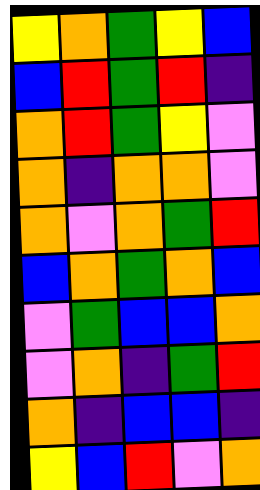[["yellow", "orange", "green", "yellow", "blue"], ["blue", "red", "green", "red", "indigo"], ["orange", "red", "green", "yellow", "violet"], ["orange", "indigo", "orange", "orange", "violet"], ["orange", "violet", "orange", "green", "red"], ["blue", "orange", "green", "orange", "blue"], ["violet", "green", "blue", "blue", "orange"], ["violet", "orange", "indigo", "green", "red"], ["orange", "indigo", "blue", "blue", "indigo"], ["yellow", "blue", "red", "violet", "orange"]]